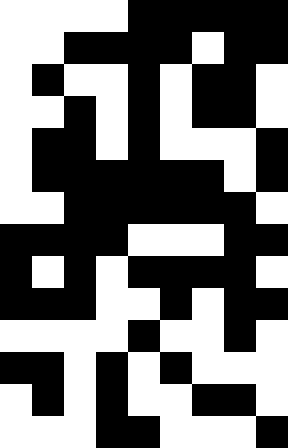[["white", "white", "white", "white", "black", "black", "black", "black", "black"], ["white", "white", "black", "black", "black", "black", "white", "black", "black"], ["white", "black", "white", "white", "black", "white", "black", "black", "white"], ["white", "white", "black", "white", "black", "white", "black", "black", "white"], ["white", "black", "black", "white", "black", "white", "white", "white", "black"], ["white", "black", "black", "black", "black", "black", "black", "white", "black"], ["white", "white", "black", "black", "black", "black", "black", "black", "white"], ["black", "black", "black", "black", "white", "white", "white", "black", "black"], ["black", "white", "black", "white", "black", "black", "black", "black", "white"], ["black", "black", "black", "white", "white", "black", "white", "black", "black"], ["white", "white", "white", "white", "black", "white", "white", "black", "white"], ["black", "black", "white", "black", "white", "black", "white", "white", "white"], ["white", "black", "white", "black", "white", "white", "black", "black", "white"], ["white", "white", "white", "black", "black", "white", "white", "white", "black"]]